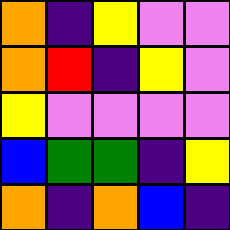[["orange", "indigo", "yellow", "violet", "violet"], ["orange", "red", "indigo", "yellow", "violet"], ["yellow", "violet", "violet", "violet", "violet"], ["blue", "green", "green", "indigo", "yellow"], ["orange", "indigo", "orange", "blue", "indigo"]]